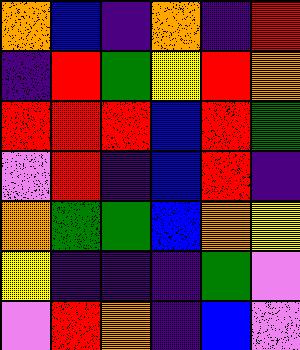[["orange", "blue", "indigo", "orange", "indigo", "red"], ["indigo", "red", "green", "yellow", "red", "orange"], ["red", "red", "red", "blue", "red", "green"], ["violet", "red", "indigo", "blue", "red", "indigo"], ["orange", "green", "green", "blue", "orange", "yellow"], ["yellow", "indigo", "indigo", "indigo", "green", "violet"], ["violet", "red", "orange", "indigo", "blue", "violet"]]